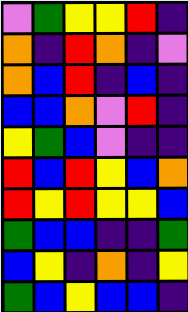[["violet", "green", "yellow", "yellow", "red", "indigo"], ["orange", "indigo", "red", "orange", "indigo", "violet"], ["orange", "blue", "red", "indigo", "blue", "indigo"], ["blue", "blue", "orange", "violet", "red", "indigo"], ["yellow", "green", "blue", "violet", "indigo", "indigo"], ["red", "blue", "red", "yellow", "blue", "orange"], ["red", "yellow", "red", "yellow", "yellow", "blue"], ["green", "blue", "blue", "indigo", "indigo", "green"], ["blue", "yellow", "indigo", "orange", "indigo", "yellow"], ["green", "blue", "yellow", "blue", "blue", "indigo"]]